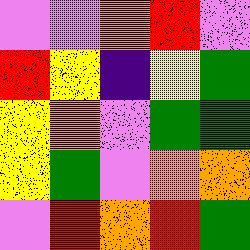[["violet", "violet", "orange", "red", "violet"], ["red", "yellow", "indigo", "yellow", "green"], ["yellow", "orange", "violet", "green", "green"], ["yellow", "green", "violet", "orange", "orange"], ["violet", "red", "orange", "red", "green"]]